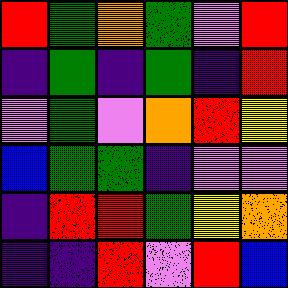[["red", "green", "orange", "green", "violet", "red"], ["indigo", "green", "indigo", "green", "indigo", "red"], ["violet", "green", "violet", "orange", "red", "yellow"], ["blue", "green", "green", "indigo", "violet", "violet"], ["indigo", "red", "red", "green", "yellow", "orange"], ["indigo", "indigo", "red", "violet", "red", "blue"]]